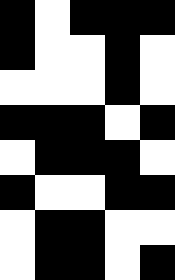[["black", "white", "black", "black", "black"], ["black", "white", "white", "black", "white"], ["white", "white", "white", "black", "white"], ["black", "black", "black", "white", "black"], ["white", "black", "black", "black", "white"], ["black", "white", "white", "black", "black"], ["white", "black", "black", "white", "white"], ["white", "black", "black", "white", "black"]]